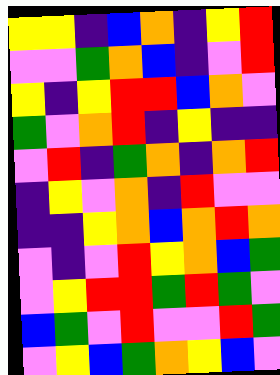[["yellow", "yellow", "indigo", "blue", "orange", "indigo", "yellow", "red"], ["violet", "violet", "green", "orange", "blue", "indigo", "violet", "red"], ["yellow", "indigo", "yellow", "red", "red", "blue", "orange", "violet"], ["green", "violet", "orange", "red", "indigo", "yellow", "indigo", "indigo"], ["violet", "red", "indigo", "green", "orange", "indigo", "orange", "red"], ["indigo", "yellow", "violet", "orange", "indigo", "red", "violet", "violet"], ["indigo", "indigo", "yellow", "orange", "blue", "orange", "red", "orange"], ["violet", "indigo", "violet", "red", "yellow", "orange", "blue", "green"], ["violet", "yellow", "red", "red", "green", "red", "green", "violet"], ["blue", "green", "violet", "red", "violet", "violet", "red", "green"], ["violet", "yellow", "blue", "green", "orange", "yellow", "blue", "violet"]]